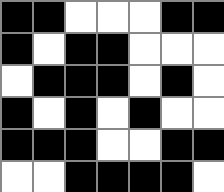[["black", "black", "white", "white", "white", "black", "black"], ["black", "white", "black", "black", "white", "white", "white"], ["white", "black", "black", "black", "white", "black", "white"], ["black", "white", "black", "white", "black", "white", "white"], ["black", "black", "black", "white", "white", "black", "black"], ["white", "white", "black", "black", "black", "black", "white"]]